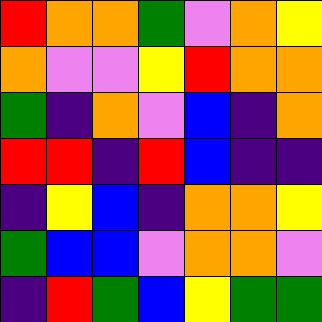[["red", "orange", "orange", "green", "violet", "orange", "yellow"], ["orange", "violet", "violet", "yellow", "red", "orange", "orange"], ["green", "indigo", "orange", "violet", "blue", "indigo", "orange"], ["red", "red", "indigo", "red", "blue", "indigo", "indigo"], ["indigo", "yellow", "blue", "indigo", "orange", "orange", "yellow"], ["green", "blue", "blue", "violet", "orange", "orange", "violet"], ["indigo", "red", "green", "blue", "yellow", "green", "green"]]